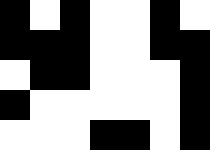[["black", "white", "black", "white", "white", "black", "white"], ["black", "black", "black", "white", "white", "black", "black"], ["white", "black", "black", "white", "white", "white", "black"], ["black", "white", "white", "white", "white", "white", "black"], ["white", "white", "white", "black", "black", "white", "black"]]